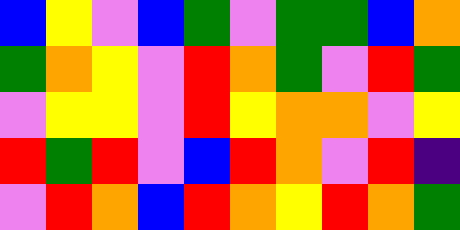[["blue", "yellow", "violet", "blue", "green", "violet", "green", "green", "blue", "orange"], ["green", "orange", "yellow", "violet", "red", "orange", "green", "violet", "red", "green"], ["violet", "yellow", "yellow", "violet", "red", "yellow", "orange", "orange", "violet", "yellow"], ["red", "green", "red", "violet", "blue", "red", "orange", "violet", "red", "indigo"], ["violet", "red", "orange", "blue", "red", "orange", "yellow", "red", "orange", "green"]]